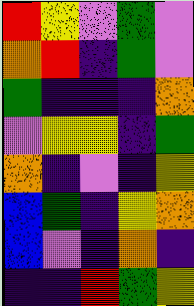[["red", "yellow", "violet", "green", "violet"], ["orange", "red", "indigo", "green", "violet"], ["green", "indigo", "indigo", "indigo", "orange"], ["violet", "yellow", "yellow", "indigo", "green"], ["orange", "indigo", "violet", "indigo", "yellow"], ["blue", "green", "indigo", "yellow", "orange"], ["blue", "violet", "indigo", "orange", "indigo"], ["indigo", "indigo", "red", "green", "yellow"]]